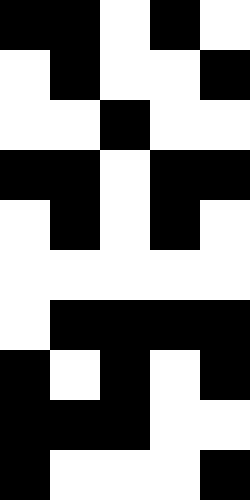[["black", "black", "white", "black", "white"], ["white", "black", "white", "white", "black"], ["white", "white", "black", "white", "white"], ["black", "black", "white", "black", "black"], ["white", "black", "white", "black", "white"], ["white", "white", "white", "white", "white"], ["white", "black", "black", "black", "black"], ["black", "white", "black", "white", "black"], ["black", "black", "black", "white", "white"], ["black", "white", "white", "white", "black"]]